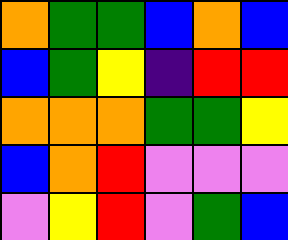[["orange", "green", "green", "blue", "orange", "blue"], ["blue", "green", "yellow", "indigo", "red", "red"], ["orange", "orange", "orange", "green", "green", "yellow"], ["blue", "orange", "red", "violet", "violet", "violet"], ["violet", "yellow", "red", "violet", "green", "blue"]]